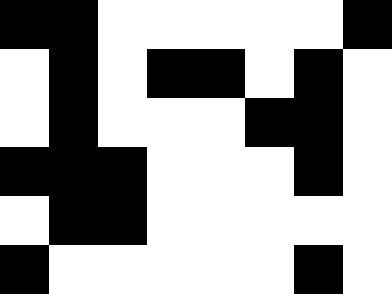[["black", "black", "white", "white", "white", "white", "white", "black"], ["white", "black", "white", "black", "black", "white", "black", "white"], ["white", "black", "white", "white", "white", "black", "black", "white"], ["black", "black", "black", "white", "white", "white", "black", "white"], ["white", "black", "black", "white", "white", "white", "white", "white"], ["black", "white", "white", "white", "white", "white", "black", "white"]]